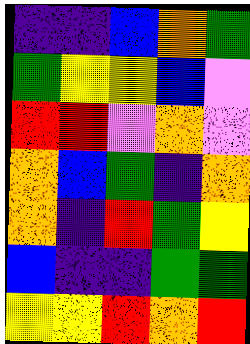[["indigo", "indigo", "blue", "orange", "green"], ["green", "yellow", "yellow", "blue", "violet"], ["red", "red", "violet", "orange", "violet"], ["orange", "blue", "green", "indigo", "orange"], ["orange", "indigo", "red", "green", "yellow"], ["blue", "indigo", "indigo", "green", "green"], ["yellow", "yellow", "red", "orange", "red"]]